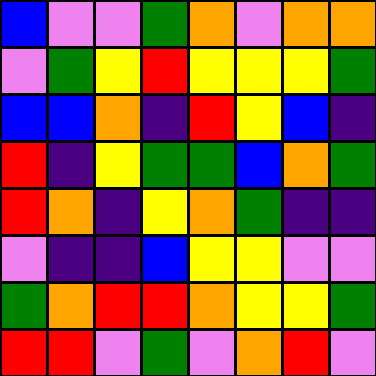[["blue", "violet", "violet", "green", "orange", "violet", "orange", "orange"], ["violet", "green", "yellow", "red", "yellow", "yellow", "yellow", "green"], ["blue", "blue", "orange", "indigo", "red", "yellow", "blue", "indigo"], ["red", "indigo", "yellow", "green", "green", "blue", "orange", "green"], ["red", "orange", "indigo", "yellow", "orange", "green", "indigo", "indigo"], ["violet", "indigo", "indigo", "blue", "yellow", "yellow", "violet", "violet"], ["green", "orange", "red", "red", "orange", "yellow", "yellow", "green"], ["red", "red", "violet", "green", "violet", "orange", "red", "violet"]]